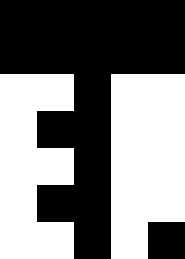[["black", "black", "black", "black", "black"], ["black", "black", "black", "black", "black"], ["white", "white", "black", "white", "white"], ["white", "black", "black", "white", "white"], ["white", "white", "black", "white", "white"], ["white", "black", "black", "white", "white"], ["white", "white", "black", "white", "black"]]